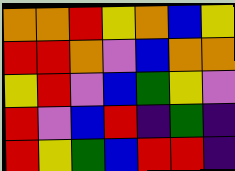[["orange", "orange", "red", "yellow", "orange", "blue", "yellow"], ["red", "red", "orange", "violet", "blue", "orange", "orange"], ["yellow", "red", "violet", "blue", "green", "yellow", "violet"], ["red", "violet", "blue", "red", "indigo", "green", "indigo"], ["red", "yellow", "green", "blue", "red", "red", "indigo"]]